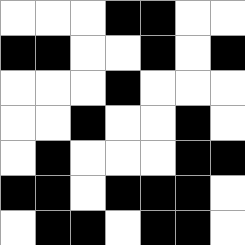[["white", "white", "white", "black", "black", "white", "white"], ["black", "black", "white", "white", "black", "white", "black"], ["white", "white", "white", "black", "white", "white", "white"], ["white", "white", "black", "white", "white", "black", "white"], ["white", "black", "white", "white", "white", "black", "black"], ["black", "black", "white", "black", "black", "black", "white"], ["white", "black", "black", "white", "black", "black", "white"]]